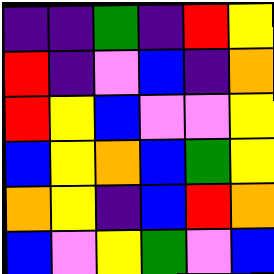[["indigo", "indigo", "green", "indigo", "red", "yellow"], ["red", "indigo", "violet", "blue", "indigo", "orange"], ["red", "yellow", "blue", "violet", "violet", "yellow"], ["blue", "yellow", "orange", "blue", "green", "yellow"], ["orange", "yellow", "indigo", "blue", "red", "orange"], ["blue", "violet", "yellow", "green", "violet", "blue"]]